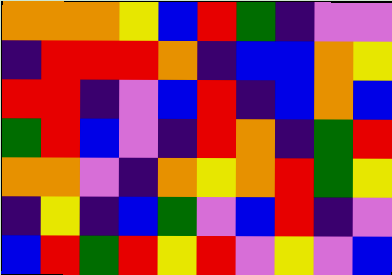[["orange", "orange", "orange", "yellow", "blue", "red", "green", "indigo", "violet", "violet"], ["indigo", "red", "red", "red", "orange", "indigo", "blue", "blue", "orange", "yellow"], ["red", "red", "indigo", "violet", "blue", "red", "indigo", "blue", "orange", "blue"], ["green", "red", "blue", "violet", "indigo", "red", "orange", "indigo", "green", "red"], ["orange", "orange", "violet", "indigo", "orange", "yellow", "orange", "red", "green", "yellow"], ["indigo", "yellow", "indigo", "blue", "green", "violet", "blue", "red", "indigo", "violet"], ["blue", "red", "green", "red", "yellow", "red", "violet", "yellow", "violet", "blue"]]